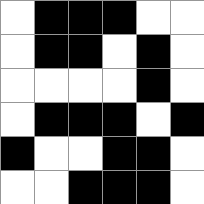[["white", "black", "black", "black", "white", "white"], ["white", "black", "black", "white", "black", "white"], ["white", "white", "white", "white", "black", "white"], ["white", "black", "black", "black", "white", "black"], ["black", "white", "white", "black", "black", "white"], ["white", "white", "black", "black", "black", "white"]]